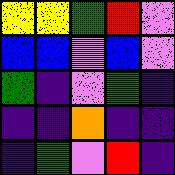[["yellow", "yellow", "green", "red", "violet"], ["blue", "blue", "violet", "blue", "violet"], ["green", "indigo", "violet", "green", "indigo"], ["indigo", "indigo", "orange", "indigo", "indigo"], ["indigo", "green", "violet", "red", "indigo"]]